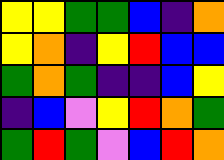[["yellow", "yellow", "green", "green", "blue", "indigo", "orange"], ["yellow", "orange", "indigo", "yellow", "red", "blue", "blue"], ["green", "orange", "green", "indigo", "indigo", "blue", "yellow"], ["indigo", "blue", "violet", "yellow", "red", "orange", "green"], ["green", "red", "green", "violet", "blue", "red", "orange"]]